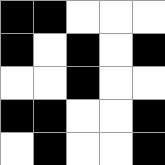[["black", "black", "white", "white", "white"], ["black", "white", "black", "white", "black"], ["white", "white", "black", "white", "white"], ["black", "black", "white", "white", "black"], ["white", "black", "white", "white", "black"]]